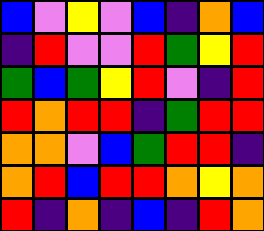[["blue", "violet", "yellow", "violet", "blue", "indigo", "orange", "blue"], ["indigo", "red", "violet", "violet", "red", "green", "yellow", "red"], ["green", "blue", "green", "yellow", "red", "violet", "indigo", "red"], ["red", "orange", "red", "red", "indigo", "green", "red", "red"], ["orange", "orange", "violet", "blue", "green", "red", "red", "indigo"], ["orange", "red", "blue", "red", "red", "orange", "yellow", "orange"], ["red", "indigo", "orange", "indigo", "blue", "indigo", "red", "orange"]]